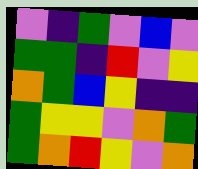[["violet", "indigo", "green", "violet", "blue", "violet"], ["green", "green", "indigo", "red", "violet", "yellow"], ["orange", "green", "blue", "yellow", "indigo", "indigo"], ["green", "yellow", "yellow", "violet", "orange", "green"], ["green", "orange", "red", "yellow", "violet", "orange"]]